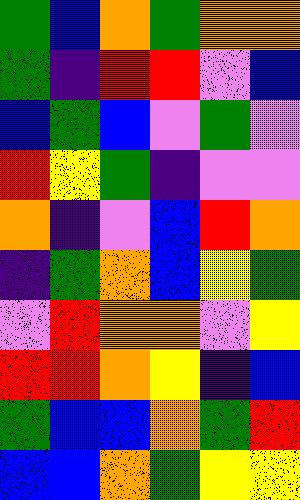[["green", "blue", "orange", "green", "orange", "orange"], ["green", "indigo", "red", "red", "violet", "blue"], ["blue", "green", "blue", "violet", "green", "violet"], ["red", "yellow", "green", "indigo", "violet", "violet"], ["orange", "indigo", "violet", "blue", "red", "orange"], ["indigo", "green", "orange", "blue", "yellow", "green"], ["violet", "red", "orange", "orange", "violet", "yellow"], ["red", "red", "orange", "yellow", "indigo", "blue"], ["green", "blue", "blue", "orange", "green", "red"], ["blue", "blue", "orange", "green", "yellow", "yellow"]]